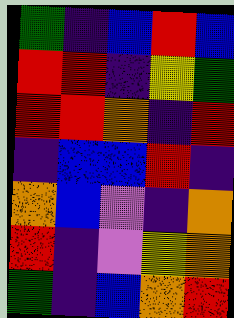[["green", "indigo", "blue", "red", "blue"], ["red", "red", "indigo", "yellow", "green"], ["red", "red", "orange", "indigo", "red"], ["indigo", "blue", "blue", "red", "indigo"], ["orange", "blue", "violet", "indigo", "orange"], ["red", "indigo", "violet", "yellow", "orange"], ["green", "indigo", "blue", "orange", "red"]]